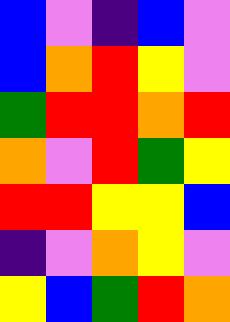[["blue", "violet", "indigo", "blue", "violet"], ["blue", "orange", "red", "yellow", "violet"], ["green", "red", "red", "orange", "red"], ["orange", "violet", "red", "green", "yellow"], ["red", "red", "yellow", "yellow", "blue"], ["indigo", "violet", "orange", "yellow", "violet"], ["yellow", "blue", "green", "red", "orange"]]